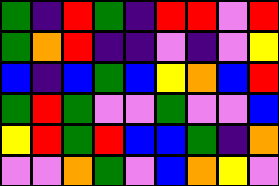[["green", "indigo", "red", "green", "indigo", "red", "red", "violet", "red"], ["green", "orange", "red", "indigo", "indigo", "violet", "indigo", "violet", "yellow"], ["blue", "indigo", "blue", "green", "blue", "yellow", "orange", "blue", "red"], ["green", "red", "green", "violet", "violet", "green", "violet", "violet", "blue"], ["yellow", "red", "green", "red", "blue", "blue", "green", "indigo", "orange"], ["violet", "violet", "orange", "green", "violet", "blue", "orange", "yellow", "violet"]]